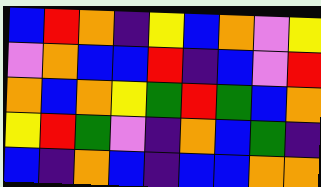[["blue", "red", "orange", "indigo", "yellow", "blue", "orange", "violet", "yellow"], ["violet", "orange", "blue", "blue", "red", "indigo", "blue", "violet", "red"], ["orange", "blue", "orange", "yellow", "green", "red", "green", "blue", "orange"], ["yellow", "red", "green", "violet", "indigo", "orange", "blue", "green", "indigo"], ["blue", "indigo", "orange", "blue", "indigo", "blue", "blue", "orange", "orange"]]